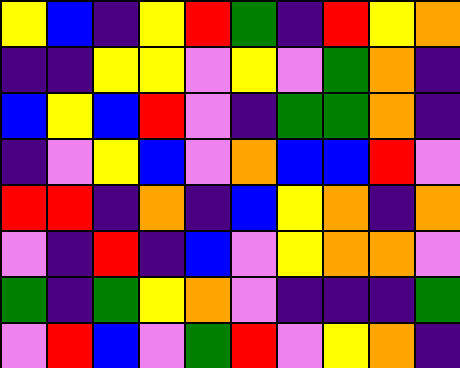[["yellow", "blue", "indigo", "yellow", "red", "green", "indigo", "red", "yellow", "orange"], ["indigo", "indigo", "yellow", "yellow", "violet", "yellow", "violet", "green", "orange", "indigo"], ["blue", "yellow", "blue", "red", "violet", "indigo", "green", "green", "orange", "indigo"], ["indigo", "violet", "yellow", "blue", "violet", "orange", "blue", "blue", "red", "violet"], ["red", "red", "indigo", "orange", "indigo", "blue", "yellow", "orange", "indigo", "orange"], ["violet", "indigo", "red", "indigo", "blue", "violet", "yellow", "orange", "orange", "violet"], ["green", "indigo", "green", "yellow", "orange", "violet", "indigo", "indigo", "indigo", "green"], ["violet", "red", "blue", "violet", "green", "red", "violet", "yellow", "orange", "indigo"]]